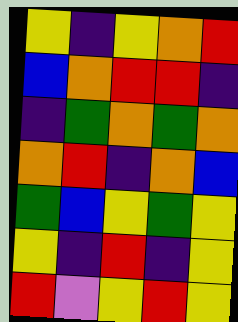[["yellow", "indigo", "yellow", "orange", "red"], ["blue", "orange", "red", "red", "indigo"], ["indigo", "green", "orange", "green", "orange"], ["orange", "red", "indigo", "orange", "blue"], ["green", "blue", "yellow", "green", "yellow"], ["yellow", "indigo", "red", "indigo", "yellow"], ["red", "violet", "yellow", "red", "yellow"]]